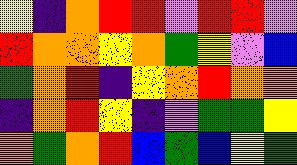[["yellow", "indigo", "orange", "red", "red", "violet", "red", "red", "violet"], ["red", "orange", "orange", "yellow", "orange", "green", "yellow", "violet", "blue"], ["green", "orange", "red", "indigo", "yellow", "orange", "red", "orange", "orange"], ["indigo", "orange", "red", "yellow", "indigo", "violet", "green", "green", "yellow"], ["orange", "green", "orange", "red", "blue", "green", "blue", "yellow", "green"]]